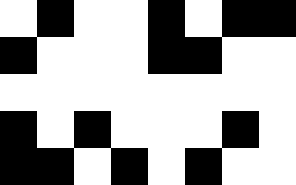[["white", "black", "white", "white", "black", "white", "black", "black"], ["black", "white", "white", "white", "black", "black", "white", "white"], ["white", "white", "white", "white", "white", "white", "white", "white"], ["black", "white", "black", "white", "white", "white", "black", "white"], ["black", "black", "white", "black", "white", "black", "white", "white"]]